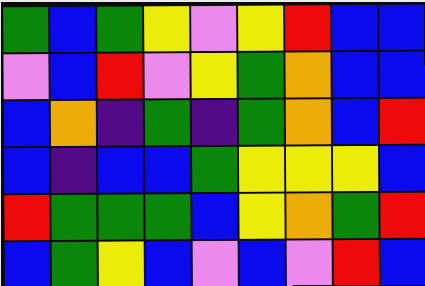[["green", "blue", "green", "yellow", "violet", "yellow", "red", "blue", "blue"], ["violet", "blue", "red", "violet", "yellow", "green", "orange", "blue", "blue"], ["blue", "orange", "indigo", "green", "indigo", "green", "orange", "blue", "red"], ["blue", "indigo", "blue", "blue", "green", "yellow", "yellow", "yellow", "blue"], ["red", "green", "green", "green", "blue", "yellow", "orange", "green", "red"], ["blue", "green", "yellow", "blue", "violet", "blue", "violet", "red", "blue"]]